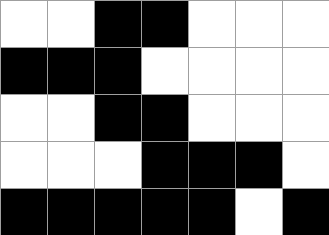[["white", "white", "black", "black", "white", "white", "white"], ["black", "black", "black", "white", "white", "white", "white"], ["white", "white", "black", "black", "white", "white", "white"], ["white", "white", "white", "black", "black", "black", "white"], ["black", "black", "black", "black", "black", "white", "black"]]